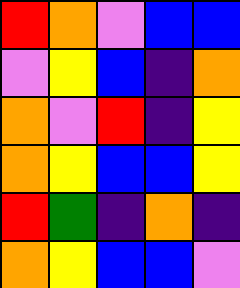[["red", "orange", "violet", "blue", "blue"], ["violet", "yellow", "blue", "indigo", "orange"], ["orange", "violet", "red", "indigo", "yellow"], ["orange", "yellow", "blue", "blue", "yellow"], ["red", "green", "indigo", "orange", "indigo"], ["orange", "yellow", "blue", "blue", "violet"]]